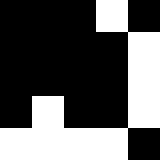[["black", "black", "black", "white", "black"], ["black", "black", "black", "black", "white"], ["black", "black", "black", "black", "white"], ["black", "white", "black", "black", "white"], ["white", "white", "white", "white", "black"]]